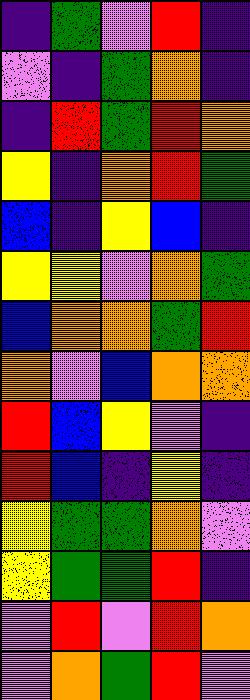[["indigo", "green", "violet", "red", "indigo"], ["violet", "indigo", "green", "orange", "indigo"], ["indigo", "red", "green", "red", "orange"], ["yellow", "indigo", "orange", "red", "green"], ["blue", "indigo", "yellow", "blue", "indigo"], ["yellow", "yellow", "violet", "orange", "green"], ["blue", "orange", "orange", "green", "red"], ["orange", "violet", "blue", "orange", "orange"], ["red", "blue", "yellow", "violet", "indigo"], ["red", "blue", "indigo", "yellow", "indigo"], ["yellow", "green", "green", "orange", "violet"], ["yellow", "green", "green", "red", "indigo"], ["violet", "red", "violet", "red", "orange"], ["violet", "orange", "green", "red", "violet"]]